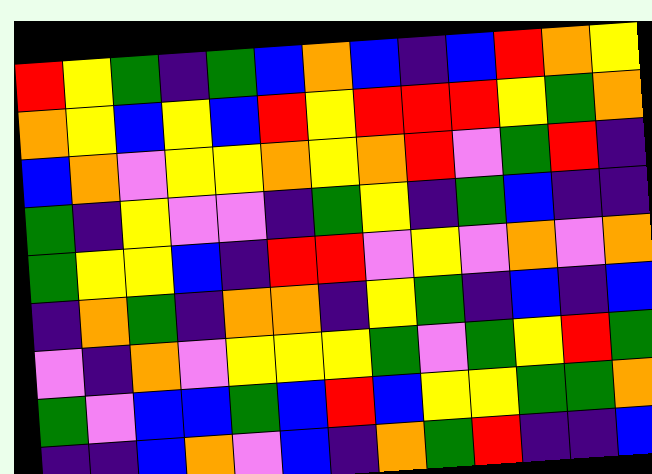[["red", "yellow", "green", "indigo", "green", "blue", "orange", "blue", "indigo", "blue", "red", "orange", "yellow"], ["orange", "yellow", "blue", "yellow", "blue", "red", "yellow", "red", "red", "red", "yellow", "green", "orange"], ["blue", "orange", "violet", "yellow", "yellow", "orange", "yellow", "orange", "red", "violet", "green", "red", "indigo"], ["green", "indigo", "yellow", "violet", "violet", "indigo", "green", "yellow", "indigo", "green", "blue", "indigo", "indigo"], ["green", "yellow", "yellow", "blue", "indigo", "red", "red", "violet", "yellow", "violet", "orange", "violet", "orange"], ["indigo", "orange", "green", "indigo", "orange", "orange", "indigo", "yellow", "green", "indigo", "blue", "indigo", "blue"], ["violet", "indigo", "orange", "violet", "yellow", "yellow", "yellow", "green", "violet", "green", "yellow", "red", "green"], ["green", "violet", "blue", "blue", "green", "blue", "red", "blue", "yellow", "yellow", "green", "green", "orange"], ["indigo", "indigo", "blue", "orange", "violet", "blue", "indigo", "orange", "green", "red", "indigo", "indigo", "blue"]]